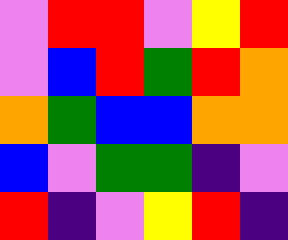[["violet", "red", "red", "violet", "yellow", "red"], ["violet", "blue", "red", "green", "red", "orange"], ["orange", "green", "blue", "blue", "orange", "orange"], ["blue", "violet", "green", "green", "indigo", "violet"], ["red", "indigo", "violet", "yellow", "red", "indigo"]]